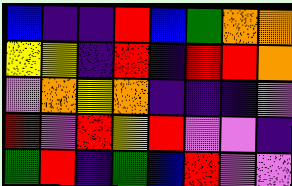[["blue", "indigo", "indigo", "red", "blue", "green", "orange", "orange"], ["yellow", "yellow", "indigo", "red", "indigo", "red", "red", "orange"], ["violet", "orange", "yellow", "orange", "indigo", "indigo", "indigo", "violet"], ["red", "violet", "red", "yellow", "red", "violet", "violet", "indigo"], ["green", "red", "indigo", "green", "blue", "red", "violet", "violet"]]